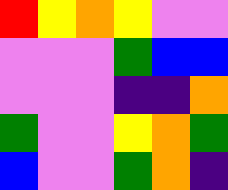[["red", "yellow", "orange", "yellow", "violet", "violet"], ["violet", "violet", "violet", "green", "blue", "blue"], ["violet", "violet", "violet", "indigo", "indigo", "orange"], ["green", "violet", "violet", "yellow", "orange", "green"], ["blue", "violet", "violet", "green", "orange", "indigo"]]